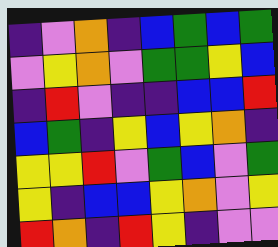[["indigo", "violet", "orange", "indigo", "blue", "green", "blue", "green"], ["violet", "yellow", "orange", "violet", "green", "green", "yellow", "blue"], ["indigo", "red", "violet", "indigo", "indigo", "blue", "blue", "red"], ["blue", "green", "indigo", "yellow", "blue", "yellow", "orange", "indigo"], ["yellow", "yellow", "red", "violet", "green", "blue", "violet", "green"], ["yellow", "indigo", "blue", "blue", "yellow", "orange", "violet", "yellow"], ["red", "orange", "indigo", "red", "yellow", "indigo", "violet", "violet"]]